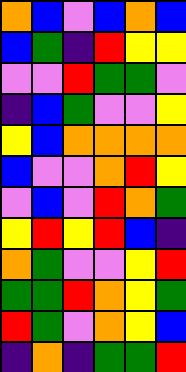[["orange", "blue", "violet", "blue", "orange", "blue"], ["blue", "green", "indigo", "red", "yellow", "yellow"], ["violet", "violet", "red", "green", "green", "violet"], ["indigo", "blue", "green", "violet", "violet", "yellow"], ["yellow", "blue", "orange", "orange", "orange", "orange"], ["blue", "violet", "violet", "orange", "red", "yellow"], ["violet", "blue", "violet", "red", "orange", "green"], ["yellow", "red", "yellow", "red", "blue", "indigo"], ["orange", "green", "violet", "violet", "yellow", "red"], ["green", "green", "red", "orange", "yellow", "green"], ["red", "green", "violet", "orange", "yellow", "blue"], ["indigo", "orange", "indigo", "green", "green", "red"]]